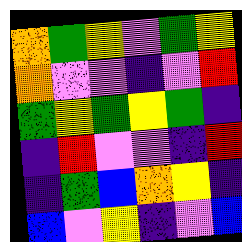[["orange", "green", "yellow", "violet", "green", "yellow"], ["orange", "violet", "violet", "indigo", "violet", "red"], ["green", "yellow", "green", "yellow", "green", "indigo"], ["indigo", "red", "violet", "violet", "indigo", "red"], ["indigo", "green", "blue", "orange", "yellow", "indigo"], ["blue", "violet", "yellow", "indigo", "violet", "blue"]]